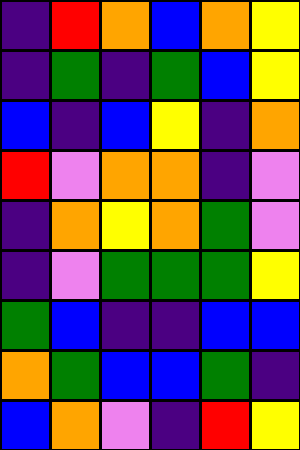[["indigo", "red", "orange", "blue", "orange", "yellow"], ["indigo", "green", "indigo", "green", "blue", "yellow"], ["blue", "indigo", "blue", "yellow", "indigo", "orange"], ["red", "violet", "orange", "orange", "indigo", "violet"], ["indigo", "orange", "yellow", "orange", "green", "violet"], ["indigo", "violet", "green", "green", "green", "yellow"], ["green", "blue", "indigo", "indigo", "blue", "blue"], ["orange", "green", "blue", "blue", "green", "indigo"], ["blue", "orange", "violet", "indigo", "red", "yellow"]]